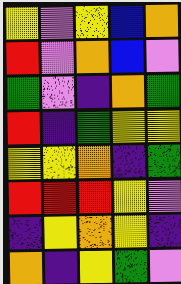[["yellow", "violet", "yellow", "blue", "orange"], ["red", "violet", "orange", "blue", "violet"], ["green", "violet", "indigo", "orange", "green"], ["red", "indigo", "green", "yellow", "yellow"], ["yellow", "yellow", "orange", "indigo", "green"], ["red", "red", "red", "yellow", "violet"], ["indigo", "yellow", "orange", "yellow", "indigo"], ["orange", "indigo", "yellow", "green", "violet"]]